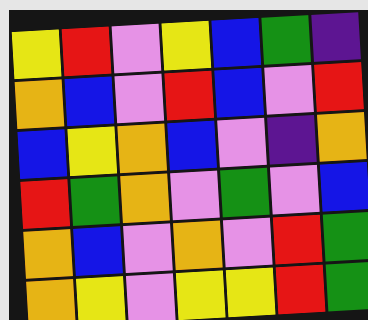[["yellow", "red", "violet", "yellow", "blue", "green", "indigo"], ["orange", "blue", "violet", "red", "blue", "violet", "red"], ["blue", "yellow", "orange", "blue", "violet", "indigo", "orange"], ["red", "green", "orange", "violet", "green", "violet", "blue"], ["orange", "blue", "violet", "orange", "violet", "red", "green"], ["orange", "yellow", "violet", "yellow", "yellow", "red", "green"]]